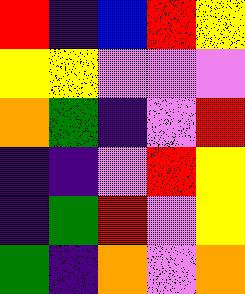[["red", "indigo", "blue", "red", "yellow"], ["yellow", "yellow", "violet", "violet", "violet"], ["orange", "green", "indigo", "violet", "red"], ["indigo", "indigo", "violet", "red", "yellow"], ["indigo", "green", "red", "violet", "yellow"], ["green", "indigo", "orange", "violet", "orange"]]